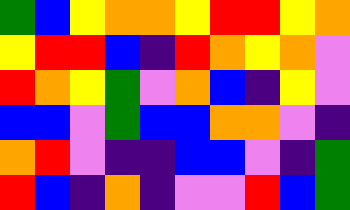[["green", "blue", "yellow", "orange", "orange", "yellow", "red", "red", "yellow", "orange"], ["yellow", "red", "red", "blue", "indigo", "red", "orange", "yellow", "orange", "violet"], ["red", "orange", "yellow", "green", "violet", "orange", "blue", "indigo", "yellow", "violet"], ["blue", "blue", "violet", "green", "blue", "blue", "orange", "orange", "violet", "indigo"], ["orange", "red", "violet", "indigo", "indigo", "blue", "blue", "violet", "indigo", "green"], ["red", "blue", "indigo", "orange", "indigo", "violet", "violet", "red", "blue", "green"]]